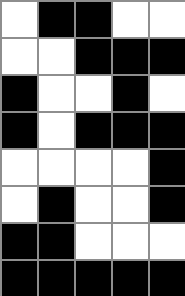[["white", "black", "black", "white", "white"], ["white", "white", "black", "black", "black"], ["black", "white", "white", "black", "white"], ["black", "white", "black", "black", "black"], ["white", "white", "white", "white", "black"], ["white", "black", "white", "white", "black"], ["black", "black", "white", "white", "white"], ["black", "black", "black", "black", "black"]]